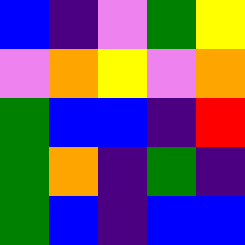[["blue", "indigo", "violet", "green", "yellow"], ["violet", "orange", "yellow", "violet", "orange"], ["green", "blue", "blue", "indigo", "red"], ["green", "orange", "indigo", "green", "indigo"], ["green", "blue", "indigo", "blue", "blue"]]